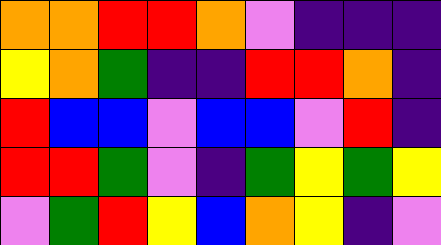[["orange", "orange", "red", "red", "orange", "violet", "indigo", "indigo", "indigo"], ["yellow", "orange", "green", "indigo", "indigo", "red", "red", "orange", "indigo"], ["red", "blue", "blue", "violet", "blue", "blue", "violet", "red", "indigo"], ["red", "red", "green", "violet", "indigo", "green", "yellow", "green", "yellow"], ["violet", "green", "red", "yellow", "blue", "orange", "yellow", "indigo", "violet"]]